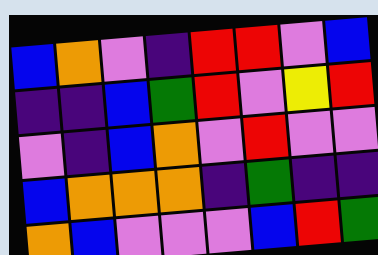[["blue", "orange", "violet", "indigo", "red", "red", "violet", "blue"], ["indigo", "indigo", "blue", "green", "red", "violet", "yellow", "red"], ["violet", "indigo", "blue", "orange", "violet", "red", "violet", "violet"], ["blue", "orange", "orange", "orange", "indigo", "green", "indigo", "indigo"], ["orange", "blue", "violet", "violet", "violet", "blue", "red", "green"]]